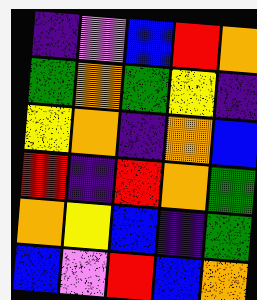[["indigo", "violet", "blue", "red", "orange"], ["green", "orange", "green", "yellow", "indigo"], ["yellow", "orange", "indigo", "orange", "blue"], ["red", "indigo", "red", "orange", "green"], ["orange", "yellow", "blue", "indigo", "green"], ["blue", "violet", "red", "blue", "orange"]]